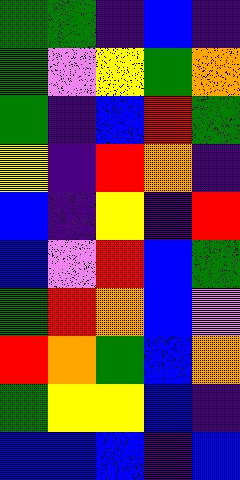[["green", "green", "indigo", "blue", "indigo"], ["green", "violet", "yellow", "green", "orange"], ["green", "indigo", "blue", "red", "green"], ["yellow", "indigo", "red", "orange", "indigo"], ["blue", "indigo", "yellow", "indigo", "red"], ["blue", "violet", "red", "blue", "green"], ["green", "red", "orange", "blue", "violet"], ["red", "orange", "green", "blue", "orange"], ["green", "yellow", "yellow", "blue", "indigo"], ["blue", "blue", "blue", "indigo", "blue"]]